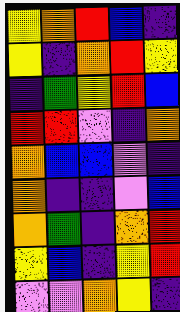[["yellow", "orange", "red", "blue", "indigo"], ["yellow", "indigo", "orange", "red", "yellow"], ["indigo", "green", "yellow", "red", "blue"], ["red", "red", "violet", "indigo", "orange"], ["orange", "blue", "blue", "violet", "indigo"], ["orange", "indigo", "indigo", "violet", "blue"], ["orange", "green", "indigo", "orange", "red"], ["yellow", "blue", "indigo", "yellow", "red"], ["violet", "violet", "orange", "yellow", "indigo"]]